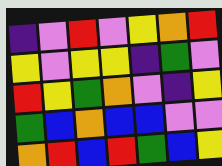[["indigo", "violet", "red", "violet", "yellow", "orange", "red"], ["yellow", "violet", "yellow", "yellow", "indigo", "green", "violet"], ["red", "yellow", "green", "orange", "violet", "indigo", "yellow"], ["green", "blue", "orange", "blue", "blue", "violet", "violet"], ["orange", "red", "blue", "red", "green", "blue", "yellow"]]